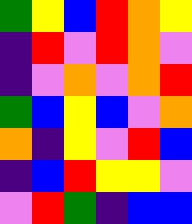[["green", "yellow", "blue", "red", "orange", "yellow"], ["indigo", "red", "violet", "red", "orange", "violet"], ["indigo", "violet", "orange", "violet", "orange", "red"], ["green", "blue", "yellow", "blue", "violet", "orange"], ["orange", "indigo", "yellow", "violet", "red", "blue"], ["indigo", "blue", "red", "yellow", "yellow", "violet"], ["violet", "red", "green", "indigo", "blue", "blue"]]